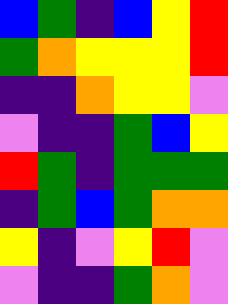[["blue", "green", "indigo", "blue", "yellow", "red"], ["green", "orange", "yellow", "yellow", "yellow", "red"], ["indigo", "indigo", "orange", "yellow", "yellow", "violet"], ["violet", "indigo", "indigo", "green", "blue", "yellow"], ["red", "green", "indigo", "green", "green", "green"], ["indigo", "green", "blue", "green", "orange", "orange"], ["yellow", "indigo", "violet", "yellow", "red", "violet"], ["violet", "indigo", "indigo", "green", "orange", "violet"]]